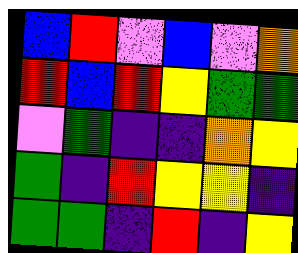[["blue", "red", "violet", "blue", "violet", "orange"], ["red", "blue", "red", "yellow", "green", "green"], ["violet", "green", "indigo", "indigo", "orange", "yellow"], ["green", "indigo", "red", "yellow", "yellow", "indigo"], ["green", "green", "indigo", "red", "indigo", "yellow"]]